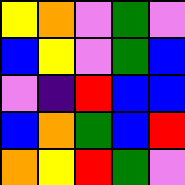[["yellow", "orange", "violet", "green", "violet"], ["blue", "yellow", "violet", "green", "blue"], ["violet", "indigo", "red", "blue", "blue"], ["blue", "orange", "green", "blue", "red"], ["orange", "yellow", "red", "green", "violet"]]